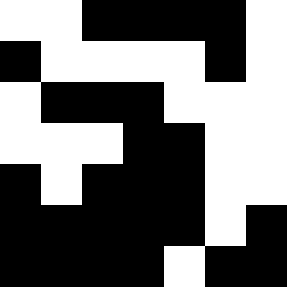[["white", "white", "black", "black", "black", "black", "white"], ["black", "white", "white", "white", "white", "black", "white"], ["white", "black", "black", "black", "white", "white", "white"], ["white", "white", "white", "black", "black", "white", "white"], ["black", "white", "black", "black", "black", "white", "white"], ["black", "black", "black", "black", "black", "white", "black"], ["black", "black", "black", "black", "white", "black", "black"]]